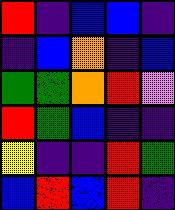[["red", "indigo", "blue", "blue", "indigo"], ["indigo", "blue", "orange", "indigo", "blue"], ["green", "green", "orange", "red", "violet"], ["red", "green", "blue", "indigo", "indigo"], ["yellow", "indigo", "indigo", "red", "green"], ["blue", "red", "blue", "red", "indigo"]]